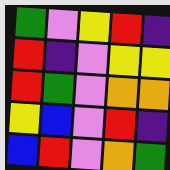[["green", "violet", "yellow", "red", "indigo"], ["red", "indigo", "violet", "yellow", "yellow"], ["red", "green", "violet", "orange", "orange"], ["yellow", "blue", "violet", "red", "indigo"], ["blue", "red", "violet", "orange", "green"]]